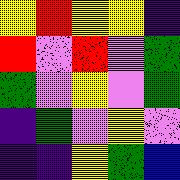[["yellow", "red", "yellow", "yellow", "indigo"], ["red", "violet", "red", "violet", "green"], ["green", "violet", "yellow", "violet", "green"], ["indigo", "green", "violet", "yellow", "violet"], ["indigo", "indigo", "yellow", "green", "blue"]]